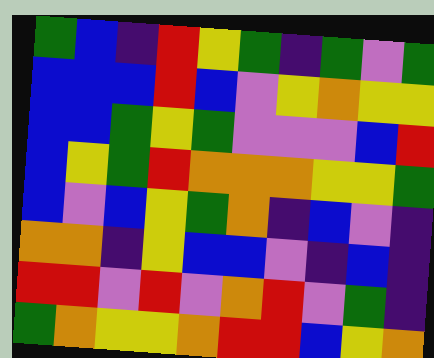[["green", "blue", "indigo", "red", "yellow", "green", "indigo", "green", "violet", "green"], ["blue", "blue", "blue", "red", "blue", "violet", "yellow", "orange", "yellow", "yellow"], ["blue", "blue", "green", "yellow", "green", "violet", "violet", "violet", "blue", "red"], ["blue", "yellow", "green", "red", "orange", "orange", "orange", "yellow", "yellow", "green"], ["blue", "violet", "blue", "yellow", "green", "orange", "indigo", "blue", "violet", "indigo"], ["orange", "orange", "indigo", "yellow", "blue", "blue", "violet", "indigo", "blue", "indigo"], ["red", "red", "violet", "red", "violet", "orange", "red", "violet", "green", "indigo"], ["green", "orange", "yellow", "yellow", "orange", "red", "red", "blue", "yellow", "orange"]]